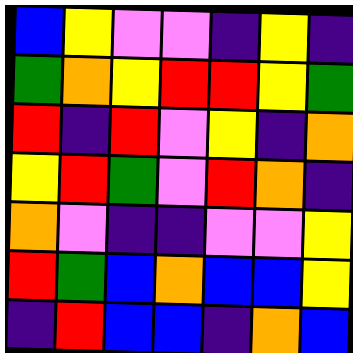[["blue", "yellow", "violet", "violet", "indigo", "yellow", "indigo"], ["green", "orange", "yellow", "red", "red", "yellow", "green"], ["red", "indigo", "red", "violet", "yellow", "indigo", "orange"], ["yellow", "red", "green", "violet", "red", "orange", "indigo"], ["orange", "violet", "indigo", "indigo", "violet", "violet", "yellow"], ["red", "green", "blue", "orange", "blue", "blue", "yellow"], ["indigo", "red", "blue", "blue", "indigo", "orange", "blue"]]